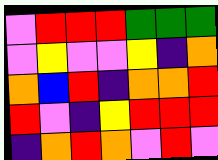[["violet", "red", "red", "red", "green", "green", "green"], ["violet", "yellow", "violet", "violet", "yellow", "indigo", "orange"], ["orange", "blue", "red", "indigo", "orange", "orange", "red"], ["red", "violet", "indigo", "yellow", "red", "red", "red"], ["indigo", "orange", "red", "orange", "violet", "red", "violet"]]